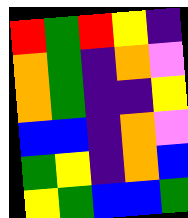[["red", "green", "red", "yellow", "indigo"], ["orange", "green", "indigo", "orange", "violet"], ["orange", "green", "indigo", "indigo", "yellow"], ["blue", "blue", "indigo", "orange", "violet"], ["green", "yellow", "indigo", "orange", "blue"], ["yellow", "green", "blue", "blue", "green"]]